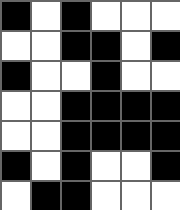[["black", "white", "black", "white", "white", "white"], ["white", "white", "black", "black", "white", "black"], ["black", "white", "white", "black", "white", "white"], ["white", "white", "black", "black", "black", "black"], ["white", "white", "black", "black", "black", "black"], ["black", "white", "black", "white", "white", "black"], ["white", "black", "black", "white", "white", "white"]]